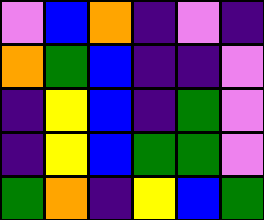[["violet", "blue", "orange", "indigo", "violet", "indigo"], ["orange", "green", "blue", "indigo", "indigo", "violet"], ["indigo", "yellow", "blue", "indigo", "green", "violet"], ["indigo", "yellow", "blue", "green", "green", "violet"], ["green", "orange", "indigo", "yellow", "blue", "green"]]